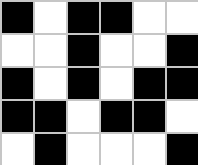[["black", "white", "black", "black", "white", "white"], ["white", "white", "black", "white", "white", "black"], ["black", "white", "black", "white", "black", "black"], ["black", "black", "white", "black", "black", "white"], ["white", "black", "white", "white", "white", "black"]]